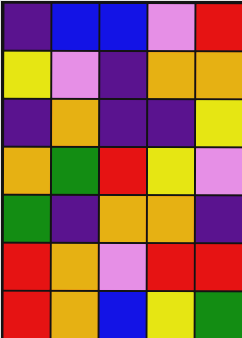[["indigo", "blue", "blue", "violet", "red"], ["yellow", "violet", "indigo", "orange", "orange"], ["indigo", "orange", "indigo", "indigo", "yellow"], ["orange", "green", "red", "yellow", "violet"], ["green", "indigo", "orange", "orange", "indigo"], ["red", "orange", "violet", "red", "red"], ["red", "orange", "blue", "yellow", "green"]]